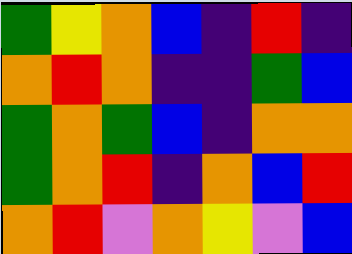[["green", "yellow", "orange", "blue", "indigo", "red", "indigo"], ["orange", "red", "orange", "indigo", "indigo", "green", "blue"], ["green", "orange", "green", "blue", "indigo", "orange", "orange"], ["green", "orange", "red", "indigo", "orange", "blue", "red"], ["orange", "red", "violet", "orange", "yellow", "violet", "blue"]]